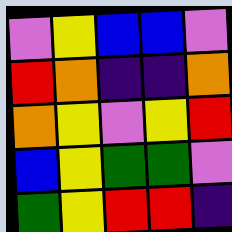[["violet", "yellow", "blue", "blue", "violet"], ["red", "orange", "indigo", "indigo", "orange"], ["orange", "yellow", "violet", "yellow", "red"], ["blue", "yellow", "green", "green", "violet"], ["green", "yellow", "red", "red", "indigo"]]